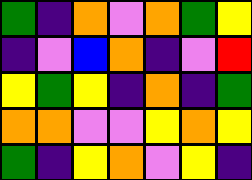[["green", "indigo", "orange", "violet", "orange", "green", "yellow"], ["indigo", "violet", "blue", "orange", "indigo", "violet", "red"], ["yellow", "green", "yellow", "indigo", "orange", "indigo", "green"], ["orange", "orange", "violet", "violet", "yellow", "orange", "yellow"], ["green", "indigo", "yellow", "orange", "violet", "yellow", "indigo"]]